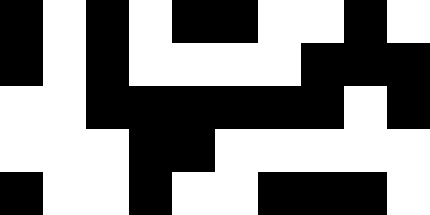[["black", "white", "black", "white", "black", "black", "white", "white", "black", "white"], ["black", "white", "black", "white", "white", "white", "white", "black", "black", "black"], ["white", "white", "black", "black", "black", "black", "black", "black", "white", "black"], ["white", "white", "white", "black", "black", "white", "white", "white", "white", "white"], ["black", "white", "white", "black", "white", "white", "black", "black", "black", "white"]]